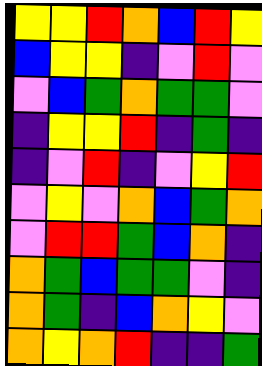[["yellow", "yellow", "red", "orange", "blue", "red", "yellow"], ["blue", "yellow", "yellow", "indigo", "violet", "red", "violet"], ["violet", "blue", "green", "orange", "green", "green", "violet"], ["indigo", "yellow", "yellow", "red", "indigo", "green", "indigo"], ["indigo", "violet", "red", "indigo", "violet", "yellow", "red"], ["violet", "yellow", "violet", "orange", "blue", "green", "orange"], ["violet", "red", "red", "green", "blue", "orange", "indigo"], ["orange", "green", "blue", "green", "green", "violet", "indigo"], ["orange", "green", "indigo", "blue", "orange", "yellow", "violet"], ["orange", "yellow", "orange", "red", "indigo", "indigo", "green"]]